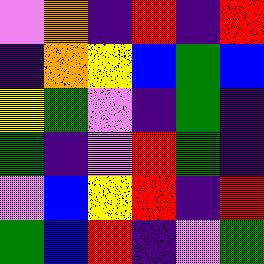[["violet", "orange", "indigo", "red", "indigo", "red"], ["indigo", "orange", "yellow", "blue", "green", "blue"], ["yellow", "green", "violet", "indigo", "green", "indigo"], ["green", "indigo", "violet", "red", "green", "indigo"], ["violet", "blue", "yellow", "red", "indigo", "red"], ["green", "blue", "red", "indigo", "violet", "green"]]